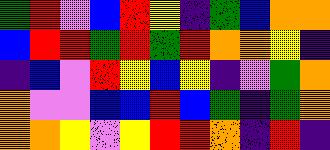[["green", "red", "violet", "blue", "red", "yellow", "indigo", "green", "blue", "orange", "orange"], ["blue", "red", "red", "green", "red", "green", "red", "orange", "orange", "yellow", "indigo"], ["indigo", "blue", "violet", "red", "yellow", "blue", "yellow", "indigo", "violet", "green", "orange"], ["orange", "violet", "violet", "blue", "blue", "red", "blue", "green", "indigo", "green", "orange"], ["orange", "orange", "yellow", "violet", "yellow", "red", "red", "orange", "indigo", "red", "indigo"]]